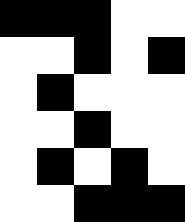[["black", "black", "black", "white", "white"], ["white", "white", "black", "white", "black"], ["white", "black", "white", "white", "white"], ["white", "white", "black", "white", "white"], ["white", "black", "white", "black", "white"], ["white", "white", "black", "black", "black"]]